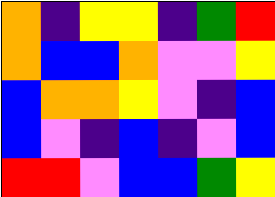[["orange", "indigo", "yellow", "yellow", "indigo", "green", "red"], ["orange", "blue", "blue", "orange", "violet", "violet", "yellow"], ["blue", "orange", "orange", "yellow", "violet", "indigo", "blue"], ["blue", "violet", "indigo", "blue", "indigo", "violet", "blue"], ["red", "red", "violet", "blue", "blue", "green", "yellow"]]